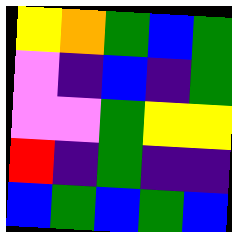[["yellow", "orange", "green", "blue", "green"], ["violet", "indigo", "blue", "indigo", "green"], ["violet", "violet", "green", "yellow", "yellow"], ["red", "indigo", "green", "indigo", "indigo"], ["blue", "green", "blue", "green", "blue"]]